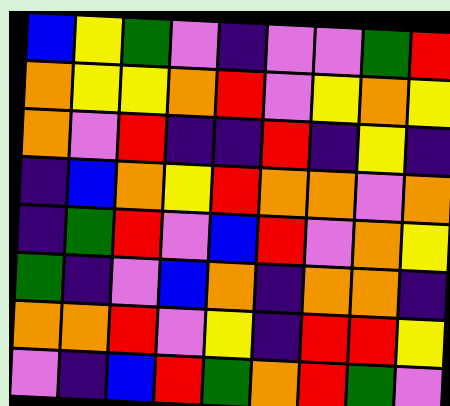[["blue", "yellow", "green", "violet", "indigo", "violet", "violet", "green", "red"], ["orange", "yellow", "yellow", "orange", "red", "violet", "yellow", "orange", "yellow"], ["orange", "violet", "red", "indigo", "indigo", "red", "indigo", "yellow", "indigo"], ["indigo", "blue", "orange", "yellow", "red", "orange", "orange", "violet", "orange"], ["indigo", "green", "red", "violet", "blue", "red", "violet", "orange", "yellow"], ["green", "indigo", "violet", "blue", "orange", "indigo", "orange", "orange", "indigo"], ["orange", "orange", "red", "violet", "yellow", "indigo", "red", "red", "yellow"], ["violet", "indigo", "blue", "red", "green", "orange", "red", "green", "violet"]]